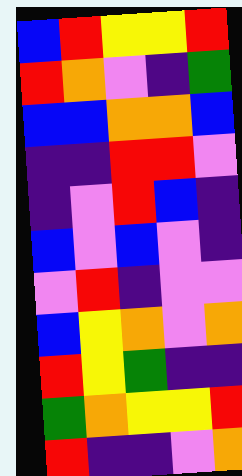[["blue", "red", "yellow", "yellow", "red"], ["red", "orange", "violet", "indigo", "green"], ["blue", "blue", "orange", "orange", "blue"], ["indigo", "indigo", "red", "red", "violet"], ["indigo", "violet", "red", "blue", "indigo"], ["blue", "violet", "blue", "violet", "indigo"], ["violet", "red", "indigo", "violet", "violet"], ["blue", "yellow", "orange", "violet", "orange"], ["red", "yellow", "green", "indigo", "indigo"], ["green", "orange", "yellow", "yellow", "red"], ["red", "indigo", "indigo", "violet", "orange"]]